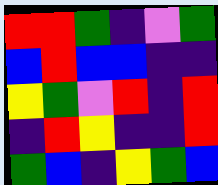[["red", "red", "green", "indigo", "violet", "green"], ["blue", "red", "blue", "blue", "indigo", "indigo"], ["yellow", "green", "violet", "red", "indigo", "red"], ["indigo", "red", "yellow", "indigo", "indigo", "red"], ["green", "blue", "indigo", "yellow", "green", "blue"]]